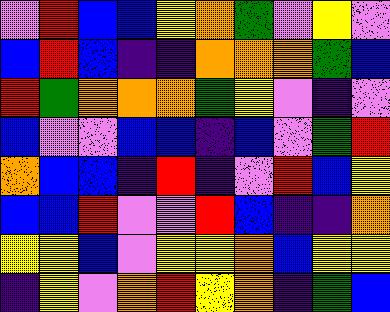[["violet", "red", "blue", "blue", "yellow", "orange", "green", "violet", "yellow", "violet"], ["blue", "red", "blue", "indigo", "indigo", "orange", "orange", "orange", "green", "blue"], ["red", "green", "orange", "orange", "orange", "green", "yellow", "violet", "indigo", "violet"], ["blue", "violet", "violet", "blue", "blue", "indigo", "blue", "violet", "green", "red"], ["orange", "blue", "blue", "indigo", "red", "indigo", "violet", "red", "blue", "yellow"], ["blue", "blue", "red", "violet", "violet", "red", "blue", "indigo", "indigo", "orange"], ["yellow", "yellow", "blue", "violet", "yellow", "yellow", "orange", "blue", "yellow", "yellow"], ["indigo", "yellow", "violet", "orange", "red", "yellow", "orange", "indigo", "green", "blue"]]